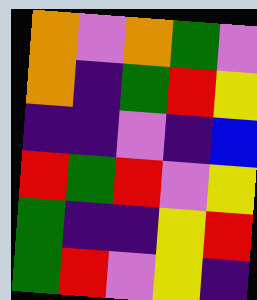[["orange", "violet", "orange", "green", "violet"], ["orange", "indigo", "green", "red", "yellow"], ["indigo", "indigo", "violet", "indigo", "blue"], ["red", "green", "red", "violet", "yellow"], ["green", "indigo", "indigo", "yellow", "red"], ["green", "red", "violet", "yellow", "indigo"]]